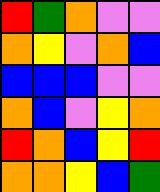[["red", "green", "orange", "violet", "violet"], ["orange", "yellow", "violet", "orange", "blue"], ["blue", "blue", "blue", "violet", "violet"], ["orange", "blue", "violet", "yellow", "orange"], ["red", "orange", "blue", "yellow", "red"], ["orange", "orange", "yellow", "blue", "green"]]